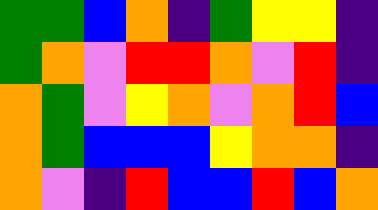[["green", "green", "blue", "orange", "indigo", "green", "yellow", "yellow", "indigo"], ["green", "orange", "violet", "red", "red", "orange", "violet", "red", "indigo"], ["orange", "green", "violet", "yellow", "orange", "violet", "orange", "red", "blue"], ["orange", "green", "blue", "blue", "blue", "yellow", "orange", "orange", "indigo"], ["orange", "violet", "indigo", "red", "blue", "blue", "red", "blue", "orange"]]